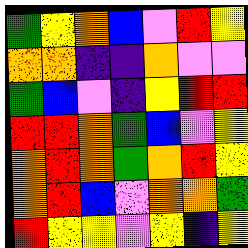[["green", "yellow", "orange", "blue", "violet", "red", "yellow"], ["orange", "orange", "indigo", "indigo", "orange", "violet", "violet"], ["green", "blue", "violet", "indigo", "yellow", "red", "red"], ["red", "red", "orange", "green", "blue", "violet", "yellow"], ["orange", "red", "orange", "green", "orange", "red", "yellow"], ["orange", "red", "blue", "violet", "orange", "orange", "green"], ["red", "yellow", "yellow", "violet", "yellow", "indigo", "yellow"]]